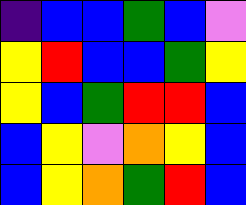[["indigo", "blue", "blue", "green", "blue", "violet"], ["yellow", "red", "blue", "blue", "green", "yellow"], ["yellow", "blue", "green", "red", "red", "blue"], ["blue", "yellow", "violet", "orange", "yellow", "blue"], ["blue", "yellow", "orange", "green", "red", "blue"]]